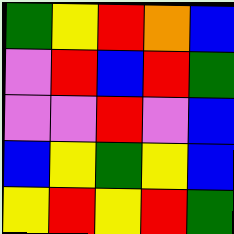[["green", "yellow", "red", "orange", "blue"], ["violet", "red", "blue", "red", "green"], ["violet", "violet", "red", "violet", "blue"], ["blue", "yellow", "green", "yellow", "blue"], ["yellow", "red", "yellow", "red", "green"]]